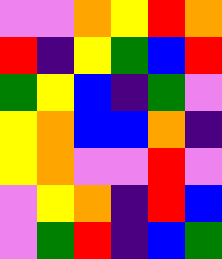[["violet", "violet", "orange", "yellow", "red", "orange"], ["red", "indigo", "yellow", "green", "blue", "red"], ["green", "yellow", "blue", "indigo", "green", "violet"], ["yellow", "orange", "blue", "blue", "orange", "indigo"], ["yellow", "orange", "violet", "violet", "red", "violet"], ["violet", "yellow", "orange", "indigo", "red", "blue"], ["violet", "green", "red", "indigo", "blue", "green"]]